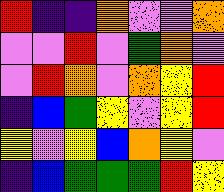[["red", "indigo", "indigo", "orange", "violet", "violet", "orange"], ["violet", "violet", "red", "violet", "green", "orange", "violet"], ["violet", "red", "orange", "violet", "orange", "yellow", "red"], ["indigo", "blue", "green", "yellow", "violet", "yellow", "red"], ["yellow", "violet", "yellow", "blue", "orange", "yellow", "violet"], ["indigo", "blue", "green", "green", "green", "red", "yellow"]]